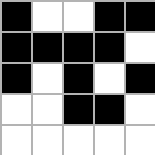[["black", "white", "white", "black", "black"], ["black", "black", "black", "black", "white"], ["black", "white", "black", "white", "black"], ["white", "white", "black", "black", "white"], ["white", "white", "white", "white", "white"]]